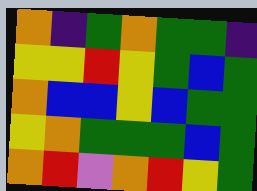[["orange", "indigo", "green", "orange", "green", "green", "indigo"], ["yellow", "yellow", "red", "yellow", "green", "blue", "green"], ["orange", "blue", "blue", "yellow", "blue", "green", "green"], ["yellow", "orange", "green", "green", "green", "blue", "green"], ["orange", "red", "violet", "orange", "red", "yellow", "green"]]